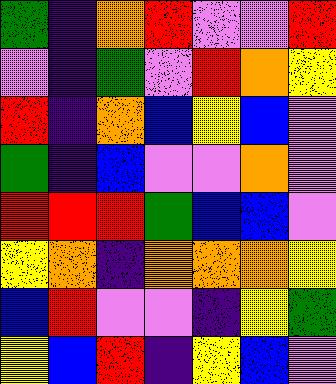[["green", "indigo", "orange", "red", "violet", "violet", "red"], ["violet", "indigo", "green", "violet", "red", "orange", "yellow"], ["red", "indigo", "orange", "blue", "yellow", "blue", "violet"], ["green", "indigo", "blue", "violet", "violet", "orange", "violet"], ["red", "red", "red", "green", "blue", "blue", "violet"], ["yellow", "orange", "indigo", "orange", "orange", "orange", "yellow"], ["blue", "red", "violet", "violet", "indigo", "yellow", "green"], ["yellow", "blue", "red", "indigo", "yellow", "blue", "violet"]]